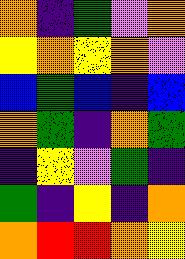[["orange", "indigo", "green", "violet", "orange"], ["yellow", "orange", "yellow", "orange", "violet"], ["blue", "green", "blue", "indigo", "blue"], ["orange", "green", "indigo", "orange", "green"], ["indigo", "yellow", "violet", "green", "indigo"], ["green", "indigo", "yellow", "indigo", "orange"], ["orange", "red", "red", "orange", "yellow"]]